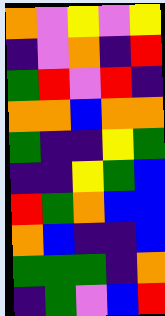[["orange", "violet", "yellow", "violet", "yellow"], ["indigo", "violet", "orange", "indigo", "red"], ["green", "red", "violet", "red", "indigo"], ["orange", "orange", "blue", "orange", "orange"], ["green", "indigo", "indigo", "yellow", "green"], ["indigo", "indigo", "yellow", "green", "blue"], ["red", "green", "orange", "blue", "blue"], ["orange", "blue", "indigo", "indigo", "blue"], ["green", "green", "green", "indigo", "orange"], ["indigo", "green", "violet", "blue", "red"]]